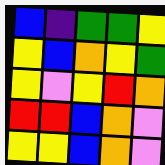[["blue", "indigo", "green", "green", "yellow"], ["yellow", "blue", "orange", "yellow", "green"], ["yellow", "violet", "yellow", "red", "orange"], ["red", "red", "blue", "orange", "violet"], ["yellow", "yellow", "blue", "orange", "violet"]]